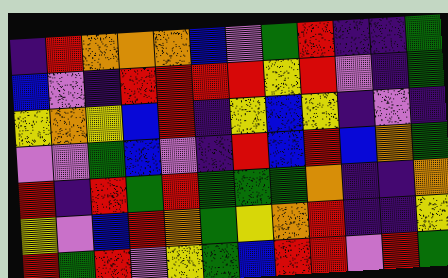[["indigo", "red", "orange", "orange", "orange", "blue", "violet", "green", "red", "indigo", "indigo", "green"], ["blue", "violet", "indigo", "red", "red", "red", "red", "yellow", "red", "violet", "indigo", "green"], ["yellow", "orange", "yellow", "blue", "red", "indigo", "yellow", "blue", "yellow", "indigo", "violet", "indigo"], ["violet", "violet", "green", "blue", "violet", "indigo", "red", "blue", "red", "blue", "orange", "green"], ["red", "indigo", "red", "green", "red", "green", "green", "green", "orange", "indigo", "indigo", "orange"], ["yellow", "violet", "blue", "red", "orange", "green", "yellow", "orange", "red", "indigo", "indigo", "yellow"], ["red", "green", "red", "violet", "yellow", "green", "blue", "red", "red", "violet", "red", "green"]]